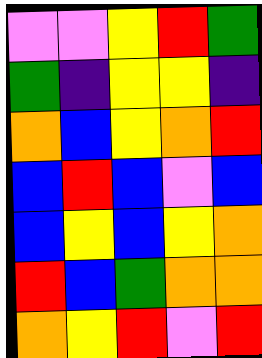[["violet", "violet", "yellow", "red", "green"], ["green", "indigo", "yellow", "yellow", "indigo"], ["orange", "blue", "yellow", "orange", "red"], ["blue", "red", "blue", "violet", "blue"], ["blue", "yellow", "blue", "yellow", "orange"], ["red", "blue", "green", "orange", "orange"], ["orange", "yellow", "red", "violet", "red"]]